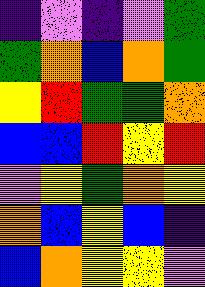[["indigo", "violet", "indigo", "violet", "green"], ["green", "orange", "blue", "orange", "green"], ["yellow", "red", "green", "green", "orange"], ["blue", "blue", "red", "yellow", "red"], ["violet", "yellow", "green", "orange", "yellow"], ["orange", "blue", "yellow", "blue", "indigo"], ["blue", "orange", "yellow", "yellow", "violet"]]